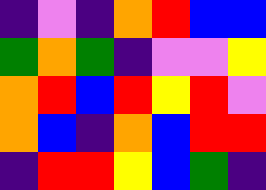[["indigo", "violet", "indigo", "orange", "red", "blue", "blue"], ["green", "orange", "green", "indigo", "violet", "violet", "yellow"], ["orange", "red", "blue", "red", "yellow", "red", "violet"], ["orange", "blue", "indigo", "orange", "blue", "red", "red"], ["indigo", "red", "red", "yellow", "blue", "green", "indigo"]]